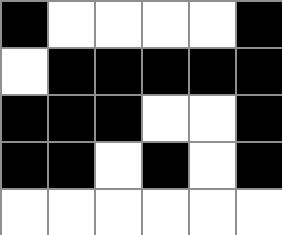[["black", "white", "white", "white", "white", "black"], ["white", "black", "black", "black", "black", "black"], ["black", "black", "black", "white", "white", "black"], ["black", "black", "white", "black", "white", "black"], ["white", "white", "white", "white", "white", "white"]]